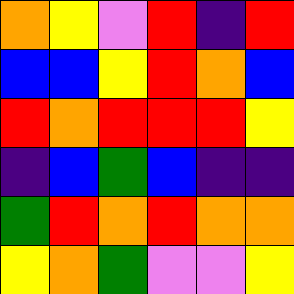[["orange", "yellow", "violet", "red", "indigo", "red"], ["blue", "blue", "yellow", "red", "orange", "blue"], ["red", "orange", "red", "red", "red", "yellow"], ["indigo", "blue", "green", "blue", "indigo", "indigo"], ["green", "red", "orange", "red", "orange", "orange"], ["yellow", "orange", "green", "violet", "violet", "yellow"]]